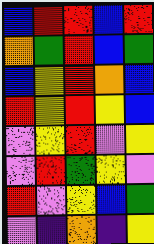[["blue", "red", "red", "blue", "red"], ["orange", "green", "red", "blue", "green"], ["blue", "yellow", "red", "orange", "blue"], ["red", "yellow", "red", "yellow", "blue"], ["violet", "yellow", "red", "violet", "yellow"], ["violet", "red", "green", "yellow", "violet"], ["red", "violet", "yellow", "blue", "green"], ["violet", "indigo", "orange", "indigo", "yellow"]]